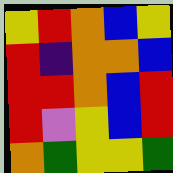[["yellow", "red", "orange", "blue", "yellow"], ["red", "indigo", "orange", "orange", "blue"], ["red", "red", "orange", "blue", "red"], ["red", "violet", "yellow", "blue", "red"], ["orange", "green", "yellow", "yellow", "green"]]